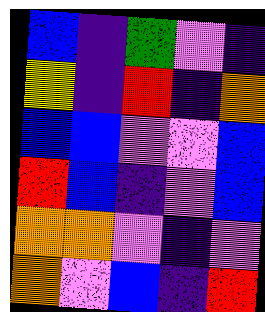[["blue", "indigo", "green", "violet", "indigo"], ["yellow", "indigo", "red", "indigo", "orange"], ["blue", "blue", "violet", "violet", "blue"], ["red", "blue", "indigo", "violet", "blue"], ["orange", "orange", "violet", "indigo", "violet"], ["orange", "violet", "blue", "indigo", "red"]]